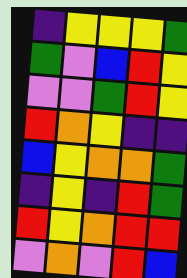[["indigo", "yellow", "yellow", "yellow", "green"], ["green", "violet", "blue", "red", "yellow"], ["violet", "violet", "green", "red", "yellow"], ["red", "orange", "yellow", "indigo", "indigo"], ["blue", "yellow", "orange", "orange", "green"], ["indigo", "yellow", "indigo", "red", "green"], ["red", "yellow", "orange", "red", "red"], ["violet", "orange", "violet", "red", "blue"]]